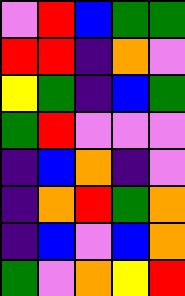[["violet", "red", "blue", "green", "green"], ["red", "red", "indigo", "orange", "violet"], ["yellow", "green", "indigo", "blue", "green"], ["green", "red", "violet", "violet", "violet"], ["indigo", "blue", "orange", "indigo", "violet"], ["indigo", "orange", "red", "green", "orange"], ["indigo", "blue", "violet", "blue", "orange"], ["green", "violet", "orange", "yellow", "red"]]